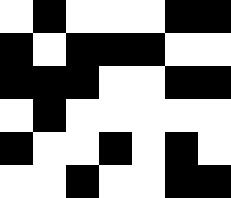[["white", "black", "white", "white", "white", "black", "black"], ["black", "white", "black", "black", "black", "white", "white"], ["black", "black", "black", "white", "white", "black", "black"], ["white", "black", "white", "white", "white", "white", "white"], ["black", "white", "white", "black", "white", "black", "white"], ["white", "white", "black", "white", "white", "black", "black"]]